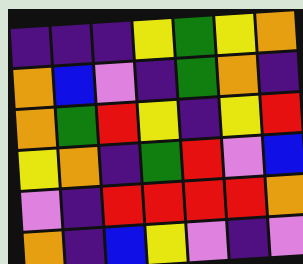[["indigo", "indigo", "indigo", "yellow", "green", "yellow", "orange"], ["orange", "blue", "violet", "indigo", "green", "orange", "indigo"], ["orange", "green", "red", "yellow", "indigo", "yellow", "red"], ["yellow", "orange", "indigo", "green", "red", "violet", "blue"], ["violet", "indigo", "red", "red", "red", "red", "orange"], ["orange", "indigo", "blue", "yellow", "violet", "indigo", "violet"]]